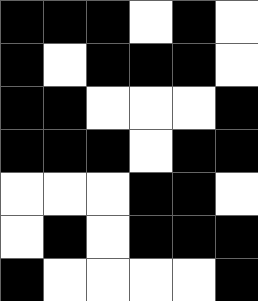[["black", "black", "black", "white", "black", "white"], ["black", "white", "black", "black", "black", "white"], ["black", "black", "white", "white", "white", "black"], ["black", "black", "black", "white", "black", "black"], ["white", "white", "white", "black", "black", "white"], ["white", "black", "white", "black", "black", "black"], ["black", "white", "white", "white", "white", "black"]]